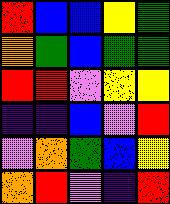[["red", "blue", "blue", "yellow", "green"], ["orange", "green", "blue", "green", "green"], ["red", "red", "violet", "yellow", "yellow"], ["indigo", "indigo", "blue", "violet", "red"], ["violet", "orange", "green", "blue", "yellow"], ["orange", "red", "violet", "indigo", "red"]]